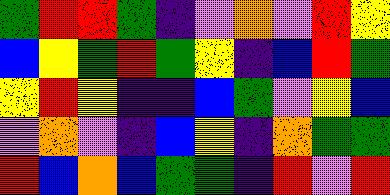[["green", "red", "red", "green", "indigo", "violet", "orange", "violet", "red", "yellow"], ["blue", "yellow", "green", "red", "green", "yellow", "indigo", "blue", "red", "green"], ["yellow", "red", "yellow", "indigo", "indigo", "blue", "green", "violet", "yellow", "blue"], ["violet", "orange", "violet", "indigo", "blue", "yellow", "indigo", "orange", "green", "green"], ["red", "blue", "orange", "blue", "green", "green", "indigo", "red", "violet", "red"]]